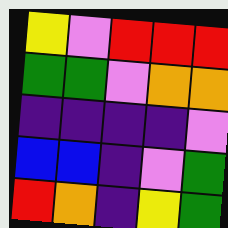[["yellow", "violet", "red", "red", "red"], ["green", "green", "violet", "orange", "orange"], ["indigo", "indigo", "indigo", "indigo", "violet"], ["blue", "blue", "indigo", "violet", "green"], ["red", "orange", "indigo", "yellow", "green"]]